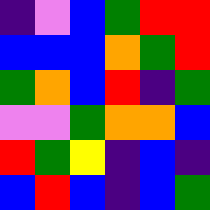[["indigo", "violet", "blue", "green", "red", "red"], ["blue", "blue", "blue", "orange", "green", "red"], ["green", "orange", "blue", "red", "indigo", "green"], ["violet", "violet", "green", "orange", "orange", "blue"], ["red", "green", "yellow", "indigo", "blue", "indigo"], ["blue", "red", "blue", "indigo", "blue", "green"]]